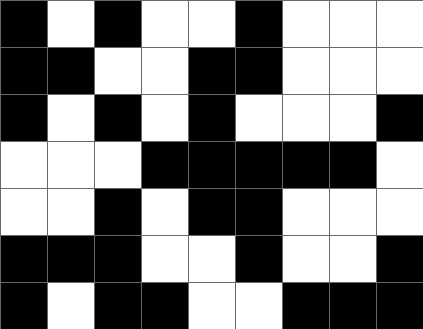[["black", "white", "black", "white", "white", "black", "white", "white", "white"], ["black", "black", "white", "white", "black", "black", "white", "white", "white"], ["black", "white", "black", "white", "black", "white", "white", "white", "black"], ["white", "white", "white", "black", "black", "black", "black", "black", "white"], ["white", "white", "black", "white", "black", "black", "white", "white", "white"], ["black", "black", "black", "white", "white", "black", "white", "white", "black"], ["black", "white", "black", "black", "white", "white", "black", "black", "black"]]